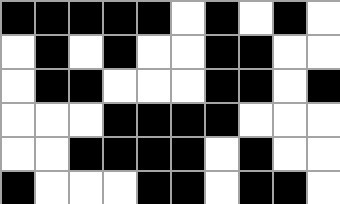[["black", "black", "black", "black", "black", "white", "black", "white", "black", "white"], ["white", "black", "white", "black", "white", "white", "black", "black", "white", "white"], ["white", "black", "black", "white", "white", "white", "black", "black", "white", "black"], ["white", "white", "white", "black", "black", "black", "black", "white", "white", "white"], ["white", "white", "black", "black", "black", "black", "white", "black", "white", "white"], ["black", "white", "white", "white", "black", "black", "white", "black", "black", "white"]]